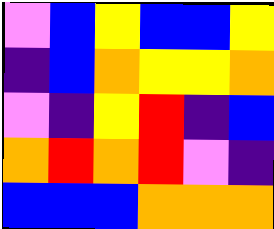[["violet", "blue", "yellow", "blue", "blue", "yellow"], ["indigo", "blue", "orange", "yellow", "yellow", "orange"], ["violet", "indigo", "yellow", "red", "indigo", "blue"], ["orange", "red", "orange", "red", "violet", "indigo"], ["blue", "blue", "blue", "orange", "orange", "orange"]]